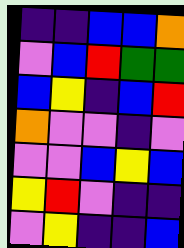[["indigo", "indigo", "blue", "blue", "orange"], ["violet", "blue", "red", "green", "green"], ["blue", "yellow", "indigo", "blue", "red"], ["orange", "violet", "violet", "indigo", "violet"], ["violet", "violet", "blue", "yellow", "blue"], ["yellow", "red", "violet", "indigo", "indigo"], ["violet", "yellow", "indigo", "indigo", "blue"]]